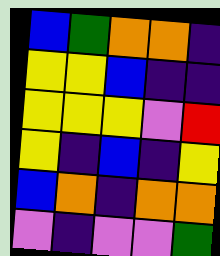[["blue", "green", "orange", "orange", "indigo"], ["yellow", "yellow", "blue", "indigo", "indigo"], ["yellow", "yellow", "yellow", "violet", "red"], ["yellow", "indigo", "blue", "indigo", "yellow"], ["blue", "orange", "indigo", "orange", "orange"], ["violet", "indigo", "violet", "violet", "green"]]